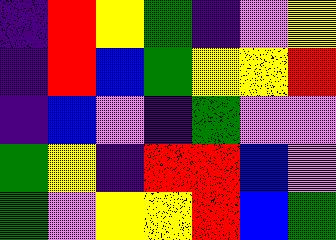[["indigo", "red", "yellow", "green", "indigo", "violet", "yellow"], ["indigo", "red", "blue", "green", "yellow", "yellow", "red"], ["indigo", "blue", "violet", "indigo", "green", "violet", "violet"], ["green", "yellow", "indigo", "red", "red", "blue", "violet"], ["green", "violet", "yellow", "yellow", "red", "blue", "green"]]